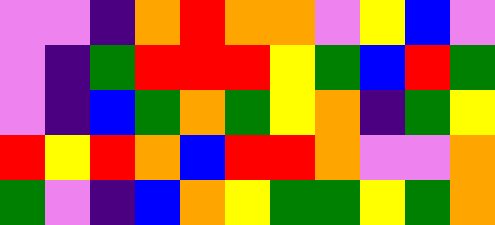[["violet", "violet", "indigo", "orange", "red", "orange", "orange", "violet", "yellow", "blue", "violet"], ["violet", "indigo", "green", "red", "red", "red", "yellow", "green", "blue", "red", "green"], ["violet", "indigo", "blue", "green", "orange", "green", "yellow", "orange", "indigo", "green", "yellow"], ["red", "yellow", "red", "orange", "blue", "red", "red", "orange", "violet", "violet", "orange"], ["green", "violet", "indigo", "blue", "orange", "yellow", "green", "green", "yellow", "green", "orange"]]